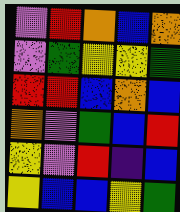[["violet", "red", "orange", "blue", "orange"], ["violet", "green", "yellow", "yellow", "green"], ["red", "red", "blue", "orange", "blue"], ["orange", "violet", "green", "blue", "red"], ["yellow", "violet", "red", "indigo", "blue"], ["yellow", "blue", "blue", "yellow", "green"]]